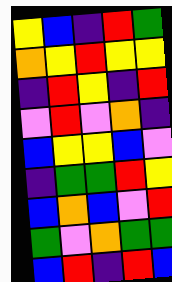[["yellow", "blue", "indigo", "red", "green"], ["orange", "yellow", "red", "yellow", "yellow"], ["indigo", "red", "yellow", "indigo", "red"], ["violet", "red", "violet", "orange", "indigo"], ["blue", "yellow", "yellow", "blue", "violet"], ["indigo", "green", "green", "red", "yellow"], ["blue", "orange", "blue", "violet", "red"], ["green", "violet", "orange", "green", "green"], ["blue", "red", "indigo", "red", "blue"]]